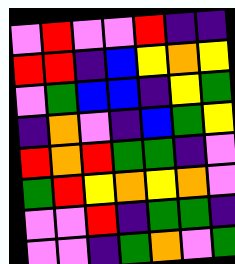[["violet", "red", "violet", "violet", "red", "indigo", "indigo"], ["red", "red", "indigo", "blue", "yellow", "orange", "yellow"], ["violet", "green", "blue", "blue", "indigo", "yellow", "green"], ["indigo", "orange", "violet", "indigo", "blue", "green", "yellow"], ["red", "orange", "red", "green", "green", "indigo", "violet"], ["green", "red", "yellow", "orange", "yellow", "orange", "violet"], ["violet", "violet", "red", "indigo", "green", "green", "indigo"], ["violet", "violet", "indigo", "green", "orange", "violet", "green"]]